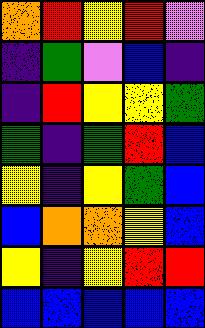[["orange", "red", "yellow", "red", "violet"], ["indigo", "green", "violet", "blue", "indigo"], ["indigo", "red", "yellow", "yellow", "green"], ["green", "indigo", "green", "red", "blue"], ["yellow", "indigo", "yellow", "green", "blue"], ["blue", "orange", "orange", "yellow", "blue"], ["yellow", "indigo", "yellow", "red", "red"], ["blue", "blue", "blue", "blue", "blue"]]